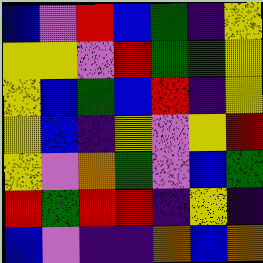[["blue", "violet", "red", "blue", "green", "indigo", "yellow"], ["yellow", "yellow", "violet", "red", "green", "green", "yellow"], ["yellow", "blue", "green", "blue", "red", "indigo", "yellow"], ["yellow", "blue", "indigo", "yellow", "violet", "yellow", "red"], ["yellow", "violet", "orange", "green", "violet", "blue", "green"], ["red", "green", "red", "red", "indigo", "yellow", "indigo"], ["blue", "violet", "indigo", "indigo", "orange", "blue", "orange"]]